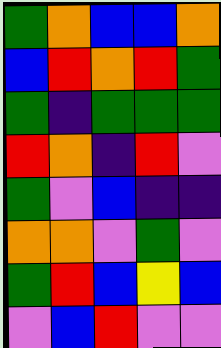[["green", "orange", "blue", "blue", "orange"], ["blue", "red", "orange", "red", "green"], ["green", "indigo", "green", "green", "green"], ["red", "orange", "indigo", "red", "violet"], ["green", "violet", "blue", "indigo", "indigo"], ["orange", "orange", "violet", "green", "violet"], ["green", "red", "blue", "yellow", "blue"], ["violet", "blue", "red", "violet", "violet"]]